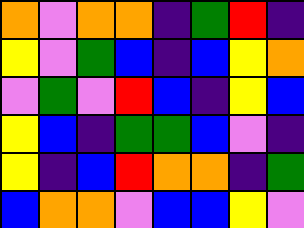[["orange", "violet", "orange", "orange", "indigo", "green", "red", "indigo"], ["yellow", "violet", "green", "blue", "indigo", "blue", "yellow", "orange"], ["violet", "green", "violet", "red", "blue", "indigo", "yellow", "blue"], ["yellow", "blue", "indigo", "green", "green", "blue", "violet", "indigo"], ["yellow", "indigo", "blue", "red", "orange", "orange", "indigo", "green"], ["blue", "orange", "orange", "violet", "blue", "blue", "yellow", "violet"]]